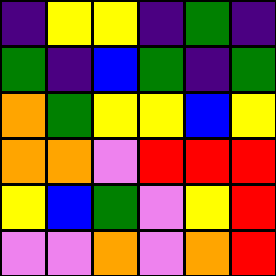[["indigo", "yellow", "yellow", "indigo", "green", "indigo"], ["green", "indigo", "blue", "green", "indigo", "green"], ["orange", "green", "yellow", "yellow", "blue", "yellow"], ["orange", "orange", "violet", "red", "red", "red"], ["yellow", "blue", "green", "violet", "yellow", "red"], ["violet", "violet", "orange", "violet", "orange", "red"]]